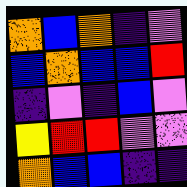[["orange", "blue", "orange", "indigo", "violet"], ["blue", "orange", "blue", "blue", "red"], ["indigo", "violet", "indigo", "blue", "violet"], ["yellow", "red", "red", "violet", "violet"], ["orange", "blue", "blue", "indigo", "indigo"]]